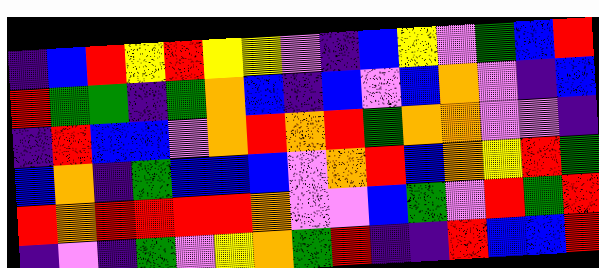[["indigo", "blue", "red", "yellow", "red", "yellow", "yellow", "violet", "indigo", "blue", "yellow", "violet", "green", "blue", "red"], ["red", "green", "green", "indigo", "green", "orange", "blue", "indigo", "blue", "violet", "blue", "orange", "violet", "indigo", "blue"], ["indigo", "red", "blue", "blue", "violet", "orange", "red", "orange", "red", "green", "orange", "orange", "violet", "violet", "indigo"], ["blue", "orange", "indigo", "green", "blue", "blue", "blue", "violet", "orange", "red", "blue", "orange", "yellow", "red", "green"], ["red", "orange", "red", "red", "red", "red", "orange", "violet", "violet", "blue", "green", "violet", "red", "green", "red"], ["indigo", "violet", "indigo", "green", "violet", "yellow", "orange", "green", "red", "indigo", "indigo", "red", "blue", "blue", "red"]]